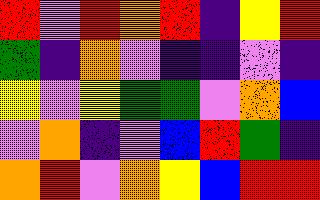[["red", "violet", "red", "orange", "red", "indigo", "yellow", "red"], ["green", "indigo", "orange", "violet", "indigo", "indigo", "violet", "indigo"], ["yellow", "violet", "yellow", "green", "green", "violet", "orange", "blue"], ["violet", "orange", "indigo", "violet", "blue", "red", "green", "indigo"], ["orange", "red", "violet", "orange", "yellow", "blue", "red", "red"]]